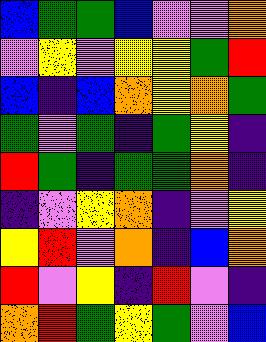[["blue", "green", "green", "blue", "violet", "violet", "orange"], ["violet", "yellow", "violet", "yellow", "yellow", "green", "red"], ["blue", "indigo", "blue", "orange", "yellow", "orange", "green"], ["green", "violet", "green", "indigo", "green", "yellow", "indigo"], ["red", "green", "indigo", "green", "green", "orange", "indigo"], ["indigo", "violet", "yellow", "orange", "indigo", "violet", "yellow"], ["yellow", "red", "violet", "orange", "indigo", "blue", "orange"], ["red", "violet", "yellow", "indigo", "red", "violet", "indigo"], ["orange", "red", "green", "yellow", "green", "violet", "blue"]]